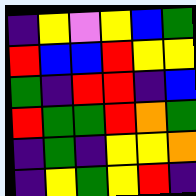[["indigo", "yellow", "violet", "yellow", "blue", "green"], ["red", "blue", "blue", "red", "yellow", "yellow"], ["green", "indigo", "red", "red", "indigo", "blue"], ["red", "green", "green", "red", "orange", "green"], ["indigo", "green", "indigo", "yellow", "yellow", "orange"], ["indigo", "yellow", "green", "yellow", "red", "indigo"]]